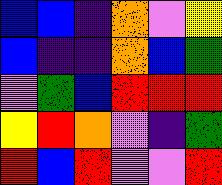[["blue", "blue", "indigo", "orange", "violet", "yellow"], ["blue", "indigo", "indigo", "orange", "blue", "green"], ["violet", "green", "blue", "red", "red", "red"], ["yellow", "red", "orange", "violet", "indigo", "green"], ["red", "blue", "red", "violet", "violet", "red"]]